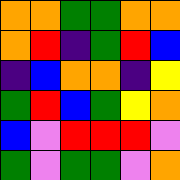[["orange", "orange", "green", "green", "orange", "orange"], ["orange", "red", "indigo", "green", "red", "blue"], ["indigo", "blue", "orange", "orange", "indigo", "yellow"], ["green", "red", "blue", "green", "yellow", "orange"], ["blue", "violet", "red", "red", "red", "violet"], ["green", "violet", "green", "green", "violet", "orange"]]